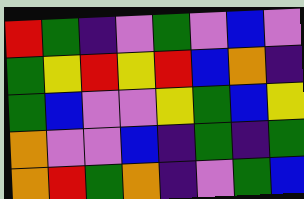[["red", "green", "indigo", "violet", "green", "violet", "blue", "violet"], ["green", "yellow", "red", "yellow", "red", "blue", "orange", "indigo"], ["green", "blue", "violet", "violet", "yellow", "green", "blue", "yellow"], ["orange", "violet", "violet", "blue", "indigo", "green", "indigo", "green"], ["orange", "red", "green", "orange", "indigo", "violet", "green", "blue"]]